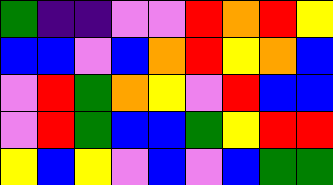[["green", "indigo", "indigo", "violet", "violet", "red", "orange", "red", "yellow"], ["blue", "blue", "violet", "blue", "orange", "red", "yellow", "orange", "blue"], ["violet", "red", "green", "orange", "yellow", "violet", "red", "blue", "blue"], ["violet", "red", "green", "blue", "blue", "green", "yellow", "red", "red"], ["yellow", "blue", "yellow", "violet", "blue", "violet", "blue", "green", "green"]]